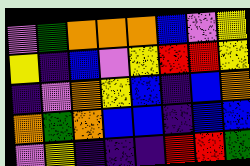[["violet", "green", "orange", "orange", "orange", "blue", "violet", "yellow"], ["yellow", "indigo", "blue", "violet", "yellow", "red", "red", "yellow"], ["indigo", "violet", "orange", "yellow", "blue", "indigo", "blue", "orange"], ["orange", "green", "orange", "blue", "blue", "indigo", "blue", "blue"], ["violet", "yellow", "indigo", "indigo", "indigo", "red", "red", "green"]]